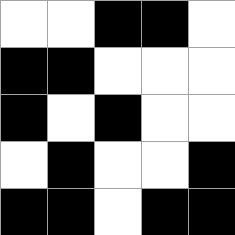[["white", "white", "black", "black", "white"], ["black", "black", "white", "white", "white"], ["black", "white", "black", "white", "white"], ["white", "black", "white", "white", "black"], ["black", "black", "white", "black", "black"]]